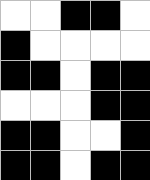[["white", "white", "black", "black", "white"], ["black", "white", "white", "white", "white"], ["black", "black", "white", "black", "black"], ["white", "white", "white", "black", "black"], ["black", "black", "white", "white", "black"], ["black", "black", "white", "black", "black"]]